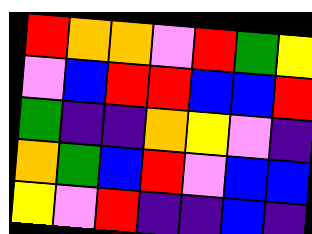[["red", "orange", "orange", "violet", "red", "green", "yellow"], ["violet", "blue", "red", "red", "blue", "blue", "red"], ["green", "indigo", "indigo", "orange", "yellow", "violet", "indigo"], ["orange", "green", "blue", "red", "violet", "blue", "blue"], ["yellow", "violet", "red", "indigo", "indigo", "blue", "indigo"]]